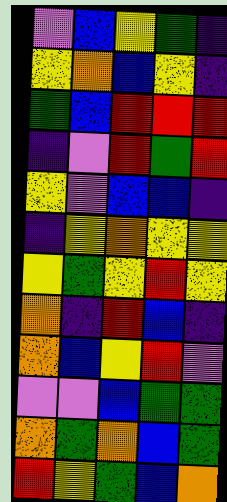[["violet", "blue", "yellow", "green", "indigo"], ["yellow", "orange", "blue", "yellow", "indigo"], ["green", "blue", "red", "red", "red"], ["indigo", "violet", "red", "green", "red"], ["yellow", "violet", "blue", "blue", "indigo"], ["indigo", "yellow", "orange", "yellow", "yellow"], ["yellow", "green", "yellow", "red", "yellow"], ["orange", "indigo", "red", "blue", "indigo"], ["orange", "blue", "yellow", "red", "violet"], ["violet", "violet", "blue", "green", "green"], ["orange", "green", "orange", "blue", "green"], ["red", "yellow", "green", "blue", "orange"]]